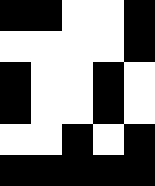[["black", "black", "white", "white", "black"], ["white", "white", "white", "white", "black"], ["black", "white", "white", "black", "white"], ["black", "white", "white", "black", "white"], ["white", "white", "black", "white", "black"], ["black", "black", "black", "black", "black"]]